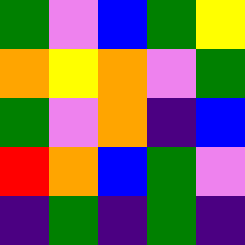[["green", "violet", "blue", "green", "yellow"], ["orange", "yellow", "orange", "violet", "green"], ["green", "violet", "orange", "indigo", "blue"], ["red", "orange", "blue", "green", "violet"], ["indigo", "green", "indigo", "green", "indigo"]]